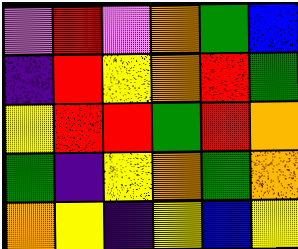[["violet", "red", "violet", "orange", "green", "blue"], ["indigo", "red", "yellow", "orange", "red", "green"], ["yellow", "red", "red", "green", "red", "orange"], ["green", "indigo", "yellow", "orange", "green", "orange"], ["orange", "yellow", "indigo", "yellow", "blue", "yellow"]]